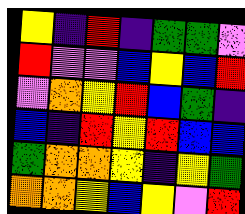[["yellow", "indigo", "red", "indigo", "green", "green", "violet"], ["red", "violet", "violet", "blue", "yellow", "blue", "red"], ["violet", "orange", "yellow", "red", "blue", "green", "indigo"], ["blue", "indigo", "red", "yellow", "red", "blue", "blue"], ["green", "orange", "orange", "yellow", "indigo", "yellow", "green"], ["orange", "orange", "yellow", "blue", "yellow", "violet", "red"]]